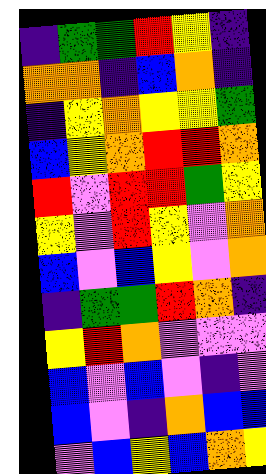[["indigo", "green", "green", "red", "yellow", "indigo"], ["orange", "orange", "indigo", "blue", "orange", "indigo"], ["indigo", "yellow", "orange", "yellow", "yellow", "green"], ["blue", "yellow", "orange", "red", "red", "orange"], ["red", "violet", "red", "red", "green", "yellow"], ["yellow", "violet", "red", "yellow", "violet", "orange"], ["blue", "violet", "blue", "yellow", "violet", "orange"], ["indigo", "green", "green", "red", "orange", "indigo"], ["yellow", "red", "orange", "violet", "violet", "violet"], ["blue", "violet", "blue", "violet", "indigo", "violet"], ["blue", "violet", "indigo", "orange", "blue", "blue"], ["violet", "blue", "yellow", "blue", "orange", "yellow"]]